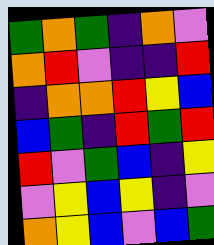[["green", "orange", "green", "indigo", "orange", "violet"], ["orange", "red", "violet", "indigo", "indigo", "red"], ["indigo", "orange", "orange", "red", "yellow", "blue"], ["blue", "green", "indigo", "red", "green", "red"], ["red", "violet", "green", "blue", "indigo", "yellow"], ["violet", "yellow", "blue", "yellow", "indigo", "violet"], ["orange", "yellow", "blue", "violet", "blue", "green"]]